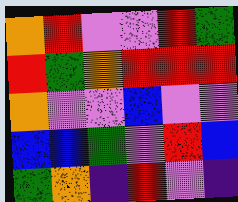[["orange", "red", "violet", "violet", "red", "green"], ["red", "green", "orange", "red", "red", "red"], ["orange", "violet", "violet", "blue", "violet", "violet"], ["blue", "blue", "green", "violet", "red", "blue"], ["green", "orange", "indigo", "red", "violet", "indigo"]]